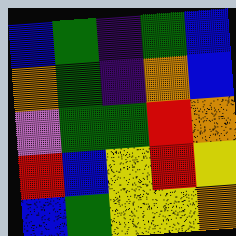[["blue", "green", "indigo", "green", "blue"], ["orange", "green", "indigo", "orange", "blue"], ["violet", "green", "green", "red", "orange"], ["red", "blue", "yellow", "red", "yellow"], ["blue", "green", "yellow", "yellow", "orange"]]